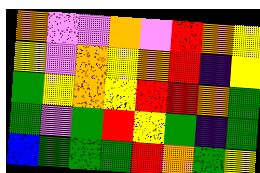[["orange", "violet", "violet", "orange", "violet", "red", "orange", "yellow"], ["yellow", "violet", "orange", "yellow", "orange", "red", "indigo", "yellow"], ["green", "yellow", "orange", "yellow", "red", "red", "orange", "green"], ["green", "violet", "green", "red", "yellow", "green", "indigo", "green"], ["blue", "green", "green", "green", "red", "orange", "green", "yellow"]]